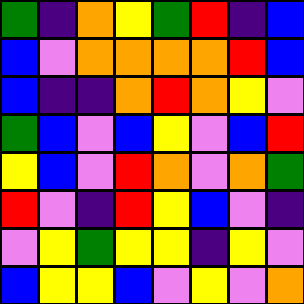[["green", "indigo", "orange", "yellow", "green", "red", "indigo", "blue"], ["blue", "violet", "orange", "orange", "orange", "orange", "red", "blue"], ["blue", "indigo", "indigo", "orange", "red", "orange", "yellow", "violet"], ["green", "blue", "violet", "blue", "yellow", "violet", "blue", "red"], ["yellow", "blue", "violet", "red", "orange", "violet", "orange", "green"], ["red", "violet", "indigo", "red", "yellow", "blue", "violet", "indigo"], ["violet", "yellow", "green", "yellow", "yellow", "indigo", "yellow", "violet"], ["blue", "yellow", "yellow", "blue", "violet", "yellow", "violet", "orange"]]